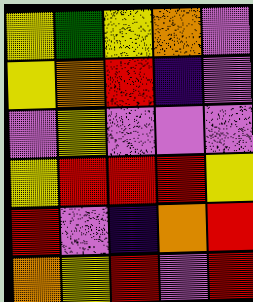[["yellow", "green", "yellow", "orange", "violet"], ["yellow", "orange", "red", "indigo", "violet"], ["violet", "yellow", "violet", "violet", "violet"], ["yellow", "red", "red", "red", "yellow"], ["red", "violet", "indigo", "orange", "red"], ["orange", "yellow", "red", "violet", "red"]]